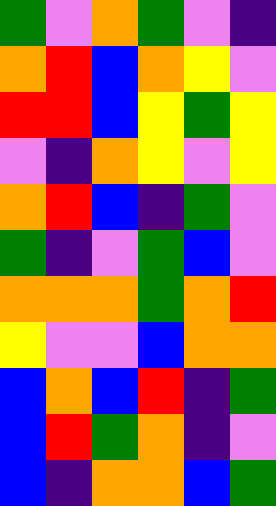[["green", "violet", "orange", "green", "violet", "indigo"], ["orange", "red", "blue", "orange", "yellow", "violet"], ["red", "red", "blue", "yellow", "green", "yellow"], ["violet", "indigo", "orange", "yellow", "violet", "yellow"], ["orange", "red", "blue", "indigo", "green", "violet"], ["green", "indigo", "violet", "green", "blue", "violet"], ["orange", "orange", "orange", "green", "orange", "red"], ["yellow", "violet", "violet", "blue", "orange", "orange"], ["blue", "orange", "blue", "red", "indigo", "green"], ["blue", "red", "green", "orange", "indigo", "violet"], ["blue", "indigo", "orange", "orange", "blue", "green"]]